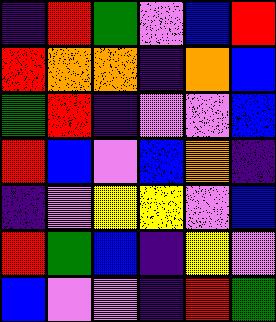[["indigo", "red", "green", "violet", "blue", "red"], ["red", "orange", "orange", "indigo", "orange", "blue"], ["green", "red", "indigo", "violet", "violet", "blue"], ["red", "blue", "violet", "blue", "orange", "indigo"], ["indigo", "violet", "yellow", "yellow", "violet", "blue"], ["red", "green", "blue", "indigo", "yellow", "violet"], ["blue", "violet", "violet", "indigo", "red", "green"]]